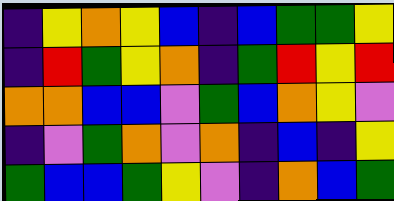[["indigo", "yellow", "orange", "yellow", "blue", "indigo", "blue", "green", "green", "yellow"], ["indigo", "red", "green", "yellow", "orange", "indigo", "green", "red", "yellow", "red"], ["orange", "orange", "blue", "blue", "violet", "green", "blue", "orange", "yellow", "violet"], ["indigo", "violet", "green", "orange", "violet", "orange", "indigo", "blue", "indigo", "yellow"], ["green", "blue", "blue", "green", "yellow", "violet", "indigo", "orange", "blue", "green"]]